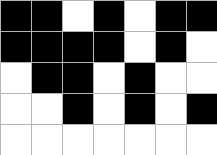[["black", "black", "white", "black", "white", "black", "black"], ["black", "black", "black", "black", "white", "black", "white"], ["white", "black", "black", "white", "black", "white", "white"], ["white", "white", "black", "white", "black", "white", "black"], ["white", "white", "white", "white", "white", "white", "white"]]